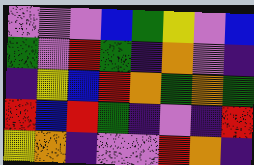[["violet", "violet", "violet", "blue", "green", "yellow", "violet", "blue"], ["green", "violet", "red", "green", "indigo", "orange", "violet", "indigo"], ["indigo", "yellow", "blue", "red", "orange", "green", "orange", "green"], ["red", "blue", "red", "green", "indigo", "violet", "indigo", "red"], ["yellow", "orange", "indigo", "violet", "violet", "red", "orange", "indigo"]]